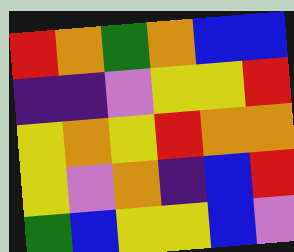[["red", "orange", "green", "orange", "blue", "blue"], ["indigo", "indigo", "violet", "yellow", "yellow", "red"], ["yellow", "orange", "yellow", "red", "orange", "orange"], ["yellow", "violet", "orange", "indigo", "blue", "red"], ["green", "blue", "yellow", "yellow", "blue", "violet"]]